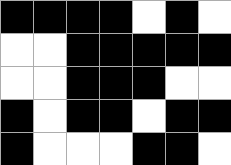[["black", "black", "black", "black", "white", "black", "white"], ["white", "white", "black", "black", "black", "black", "black"], ["white", "white", "black", "black", "black", "white", "white"], ["black", "white", "black", "black", "white", "black", "black"], ["black", "white", "white", "white", "black", "black", "white"]]